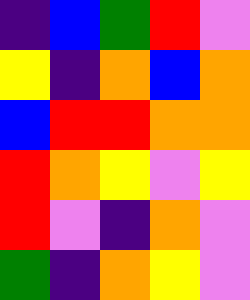[["indigo", "blue", "green", "red", "violet"], ["yellow", "indigo", "orange", "blue", "orange"], ["blue", "red", "red", "orange", "orange"], ["red", "orange", "yellow", "violet", "yellow"], ["red", "violet", "indigo", "orange", "violet"], ["green", "indigo", "orange", "yellow", "violet"]]